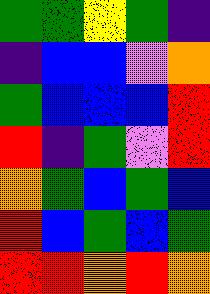[["green", "green", "yellow", "green", "indigo"], ["indigo", "blue", "blue", "violet", "orange"], ["green", "blue", "blue", "blue", "red"], ["red", "indigo", "green", "violet", "red"], ["orange", "green", "blue", "green", "blue"], ["red", "blue", "green", "blue", "green"], ["red", "red", "orange", "red", "orange"]]